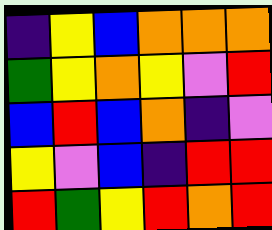[["indigo", "yellow", "blue", "orange", "orange", "orange"], ["green", "yellow", "orange", "yellow", "violet", "red"], ["blue", "red", "blue", "orange", "indigo", "violet"], ["yellow", "violet", "blue", "indigo", "red", "red"], ["red", "green", "yellow", "red", "orange", "red"]]